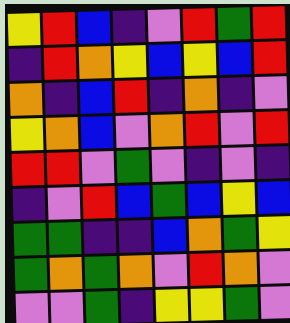[["yellow", "red", "blue", "indigo", "violet", "red", "green", "red"], ["indigo", "red", "orange", "yellow", "blue", "yellow", "blue", "red"], ["orange", "indigo", "blue", "red", "indigo", "orange", "indigo", "violet"], ["yellow", "orange", "blue", "violet", "orange", "red", "violet", "red"], ["red", "red", "violet", "green", "violet", "indigo", "violet", "indigo"], ["indigo", "violet", "red", "blue", "green", "blue", "yellow", "blue"], ["green", "green", "indigo", "indigo", "blue", "orange", "green", "yellow"], ["green", "orange", "green", "orange", "violet", "red", "orange", "violet"], ["violet", "violet", "green", "indigo", "yellow", "yellow", "green", "violet"]]